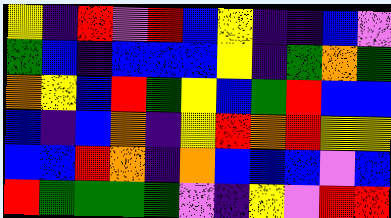[["yellow", "indigo", "red", "violet", "red", "blue", "yellow", "indigo", "indigo", "blue", "violet"], ["green", "blue", "indigo", "blue", "blue", "blue", "yellow", "indigo", "green", "orange", "green"], ["orange", "yellow", "blue", "red", "green", "yellow", "blue", "green", "red", "blue", "blue"], ["blue", "indigo", "blue", "orange", "indigo", "yellow", "red", "orange", "red", "yellow", "yellow"], ["blue", "blue", "red", "orange", "indigo", "orange", "blue", "blue", "blue", "violet", "blue"], ["red", "green", "green", "green", "green", "violet", "indigo", "yellow", "violet", "red", "red"]]